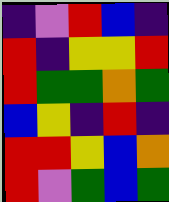[["indigo", "violet", "red", "blue", "indigo"], ["red", "indigo", "yellow", "yellow", "red"], ["red", "green", "green", "orange", "green"], ["blue", "yellow", "indigo", "red", "indigo"], ["red", "red", "yellow", "blue", "orange"], ["red", "violet", "green", "blue", "green"]]